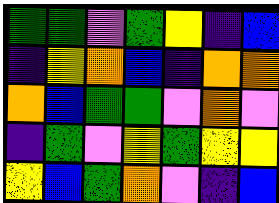[["green", "green", "violet", "green", "yellow", "indigo", "blue"], ["indigo", "yellow", "orange", "blue", "indigo", "orange", "orange"], ["orange", "blue", "green", "green", "violet", "orange", "violet"], ["indigo", "green", "violet", "yellow", "green", "yellow", "yellow"], ["yellow", "blue", "green", "orange", "violet", "indigo", "blue"]]